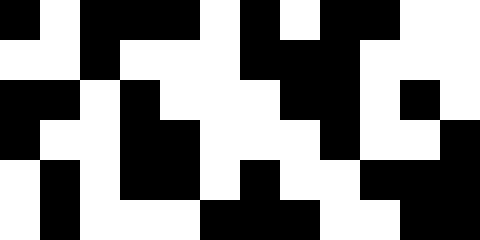[["black", "white", "black", "black", "black", "white", "black", "white", "black", "black", "white", "white"], ["white", "white", "black", "white", "white", "white", "black", "black", "black", "white", "white", "white"], ["black", "black", "white", "black", "white", "white", "white", "black", "black", "white", "black", "white"], ["black", "white", "white", "black", "black", "white", "white", "white", "black", "white", "white", "black"], ["white", "black", "white", "black", "black", "white", "black", "white", "white", "black", "black", "black"], ["white", "black", "white", "white", "white", "black", "black", "black", "white", "white", "black", "black"]]